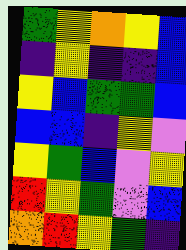[["green", "yellow", "orange", "yellow", "blue"], ["indigo", "yellow", "indigo", "indigo", "blue"], ["yellow", "blue", "green", "green", "blue"], ["blue", "blue", "indigo", "yellow", "violet"], ["yellow", "green", "blue", "violet", "yellow"], ["red", "yellow", "green", "violet", "blue"], ["orange", "red", "yellow", "green", "indigo"]]